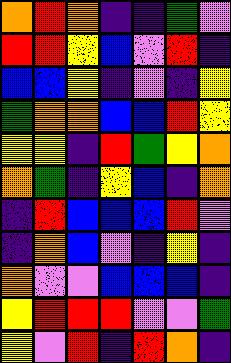[["orange", "red", "orange", "indigo", "indigo", "green", "violet"], ["red", "red", "yellow", "blue", "violet", "red", "indigo"], ["blue", "blue", "yellow", "indigo", "violet", "indigo", "yellow"], ["green", "orange", "orange", "blue", "blue", "red", "yellow"], ["yellow", "yellow", "indigo", "red", "green", "yellow", "orange"], ["orange", "green", "indigo", "yellow", "blue", "indigo", "orange"], ["indigo", "red", "blue", "blue", "blue", "red", "violet"], ["indigo", "orange", "blue", "violet", "indigo", "yellow", "indigo"], ["orange", "violet", "violet", "blue", "blue", "blue", "indigo"], ["yellow", "red", "red", "red", "violet", "violet", "green"], ["yellow", "violet", "red", "indigo", "red", "orange", "indigo"]]